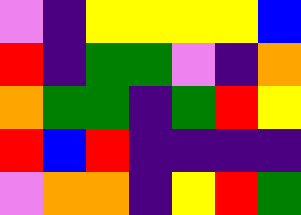[["violet", "indigo", "yellow", "yellow", "yellow", "yellow", "blue"], ["red", "indigo", "green", "green", "violet", "indigo", "orange"], ["orange", "green", "green", "indigo", "green", "red", "yellow"], ["red", "blue", "red", "indigo", "indigo", "indigo", "indigo"], ["violet", "orange", "orange", "indigo", "yellow", "red", "green"]]